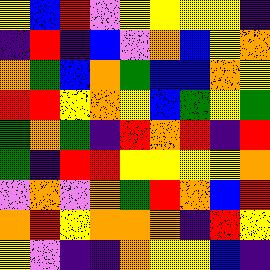[["yellow", "blue", "red", "violet", "yellow", "yellow", "yellow", "yellow", "indigo"], ["indigo", "red", "indigo", "blue", "violet", "orange", "blue", "yellow", "orange"], ["orange", "green", "blue", "orange", "green", "blue", "blue", "orange", "yellow"], ["red", "red", "yellow", "orange", "yellow", "blue", "green", "yellow", "green"], ["green", "orange", "green", "indigo", "red", "orange", "red", "indigo", "red"], ["green", "indigo", "red", "red", "yellow", "yellow", "yellow", "yellow", "orange"], ["violet", "orange", "violet", "orange", "green", "red", "orange", "blue", "red"], ["orange", "red", "yellow", "orange", "orange", "orange", "indigo", "red", "yellow"], ["yellow", "violet", "indigo", "indigo", "orange", "yellow", "yellow", "blue", "indigo"]]